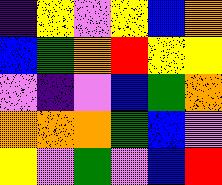[["indigo", "yellow", "violet", "yellow", "blue", "orange"], ["blue", "green", "orange", "red", "yellow", "yellow"], ["violet", "indigo", "violet", "blue", "green", "orange"], ["orange", "orange", "orange", "green", "blue", "violet"], ["yellow", "violet", "green", "violet", "blue", "red"]]